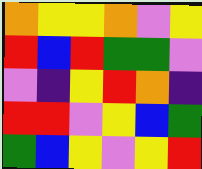[["orange", "yellow", "yellow", "orange", "violet", "yellow"], ["red", "blue", "red", "green", "green", "violet"], ["violet", "indigo", "yellow", "red", "orange", "indigo"], ["red", "red", "violet", "yellow", "blue", "green"], ["green", "blue", "yellow", "violet", "yellow", "red"]]